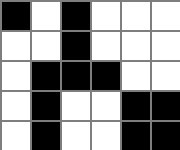[["black", "white", "black", "white", "white", "white"], ["white", "white", "black", "white", "white", "white"], ["white", "black", "black", "black", "white", "white"], ["white", "black", "white", "white", "black", "black"], ["white", "black", "white", "white", "black", "black"]]